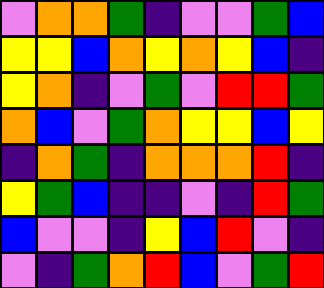[["violet", "orange", "orange", "green", "indigo", "violet", "violet", "green", "blue"], ["yellow", "yellow", "blue", "orange", "yellow", "orange", "yellow", "blue", "indigo"], ["yellow", "orange", "indigo", "violet", "green", "violet", "red", "red", "green"], ["orange", "blue", "violet", "green", "orange", "yellow", "yellow", "blue", "yellow"], ["indigo", "orange", "green", "indigo", "orange", "orange", "orange", "red", "indigo"], ["yellow", "green", "blue", "indigo", "indigo", "violet", "indigo", "red", "green"], ["blue", "violet", "violet", "indigo", "yellow", "blue", "red", "violet", "indigo"], ["violet", "indigo", "green", "orange", "red", "blue", "violet", "green", "red"]]